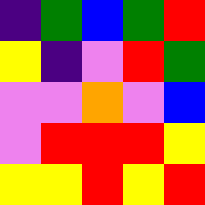[["indigo", "green", "blue", "green", "red"], ["yellow", "indigo", "violet", "red", "green"], ["violet", "violet", "orange", "violet", "blue"], ["violet", "red", "red", "red", "yellow"], ["yellow", "yellow", "red", "yellow", "red"]]